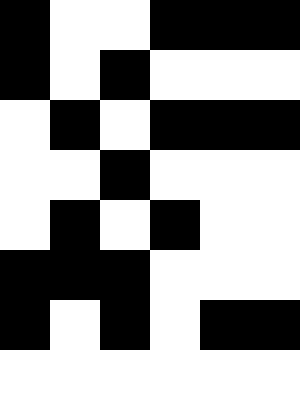[["black", "white", "white", "black", "black", "black"], ["black", "white", "black", "white", "white", "white"], ["white", "black", "white", "black", "black", "black"], ["white", "white", "black", "white", "white", "white"], ["white", "black", "white", "black", "white", "white"], ["black", "black", "black", "white", "white", "white"], ["black", "white", "black", "white", "black", "black"], ["white", "white", "white", "white", "white", "white"]]